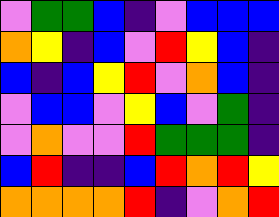[["violet", "green", "green", "blue", "indigo", "violet", "blue", "blue", "blue"], ["orange", "yellow", "indigo", "blue", "violet", "red", "yellow", "blue", "indigo"], ["blue", "indigo", "blue", "yellow", "red", "violet", "orange", "blue", "indigo"], ["violet", "blue", "blue", "violet", "yellow", "blue", "violet", "green", "indigo"], ["violet", "orange", "violet", "violet", "red", "green", "green", "green", "indigo"], ["blue", "red", "indigo", "indigo", "blue", "red", "orange", "red", "yellow"], ["orange", "orange", "orange", "orange", "red", "indigo", "violet", "orange", "red"]]